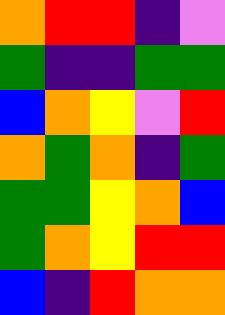[["orange", "red", "red", "indigo", "violet"], ["green", "indigo", "indigo", "green", "green"], ["blue", "orange", "yellow", "violet", "red"], ["orange", "green", "orange", "indigo", "green"], ["green", "green", "yellow", "orange", "blue"], ["green", "orange", "yellow", "red", "red"], ["blue", "indigo", "red", "orange", "orange"]]